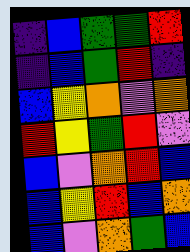[["indigo", "blue", "green", "green", "red"], ["indigo", "blue", "green", "red", "indigo"], ["blue", "yellow", "orange", "violet", "orange"], ["red", "yellow", "green", "red", "violet"], ["blue", "violet", "orange", "red", "blue"], ["blue", "yellow", "red", "blue", "orange"], ["blue", "violet", "orange", "green", "blue"]]